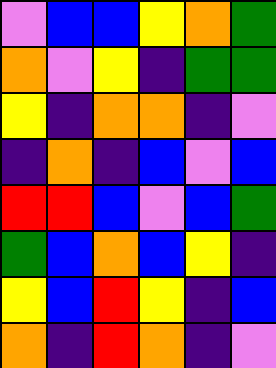[["violet", "blue", "blue", "yellow", "orange", "green"], ["orange", "violet", "yellow", "indigo", "green", "green"], ["yellow", "indigo", "orange", "orange", "indigo", "violet"], ["indigo", "orange", "indigo", "blue", "violet", "blue"], ["red", "red", "blue", "violet", "blue", "green"], ["green", "blue", "orange", "blue", "yellow", "indigo"], ["yellow", "blue", "red", "yellow", "indigo", "blue"], ["orange", "indigo", "red", "orange", "indigo", "violet"]]